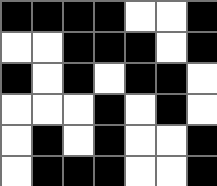[["black", "black", "black", "black", "white", "white", "black"], ["white", "white", "black", "black", "black", "white", "black"], ["black", "white", "black", "white", "black", "black", "white"], ["white", "white", "white", "black", "white", "black", "white"], ["white", "black", "white", "black", "white", "white", "black"], ["white", "black", "black", "black", "white", "white", "black"]]